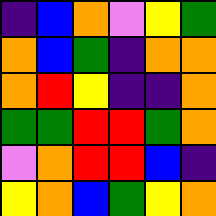[["indigo", "blue", "orange", "violet", "yellow", "green"], ["orange", "blue", "green", "indigo", "orange", "orange"], ["orange", "red", "yellow", "indigo", "indigo", "orange"], ["green", "green", "red", "red", "green", "orange"], ["violet", "orange", "red", "red", "blue", "indigo"], ["yellow", "orange", "blue", "green", "yellow", "orange"]]